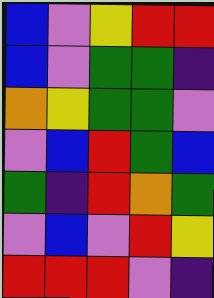[["blue", "violet", "yellow", "red", "red"], ["blue", "violet", "green", "green", "indigo"], ["orange", "yellow", "green", "green", "violet"], ["violet", "blue", "red", "green", "blue"], ["green", "indigo", "red", "orange", "green"], ["violet", "blue", "violet", "red", "yellow"], ["red", "red", "red", "violet", "indigo"]]